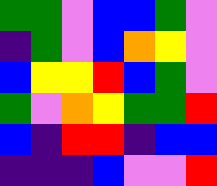[["green", "green", "violet", "blue", "blue", "green", "violet"], ["indigo", "green", "violet", "blue", "orange", "yellow", "violet"], ["blue", "yellow", "yellow", "red", "blue", "green", "violet"], ["green", "violet", "orange", "yellow", "green", "green", "red"], ["blue", "indigo", "red", "red", "indigo", "blue", "blue"], ["indigo", "indigo", "indigo", "blue", "violet", "violet", "red"]]